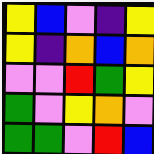[["yellow", "blue", "violet", "indigo", "yellow"], ["yellow", "indigo", "orange", "blue", "orange"], ["violet", "violet", "red", "green", "yellow"], ["green", "violet", "yellow", "orange", "violet"], ["green", "green", "violet", "red", "blue"]]